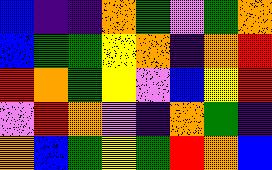[["blue", "indigo", "indigo", "orange", "green", "violet", "green", "orange"], ["blue", "green", "green", "yellow", "orange", "indigo", "orange", "red"], ["red", "orange", "green", "yellow", "violet", "blue", "yellow", "red"], ["violet", "red", "orange", "violet", "indigo", "orange", "green", "indigo"], ["orange", "blue", "green", "yellow", "green", "red", "orange", "blue"]]